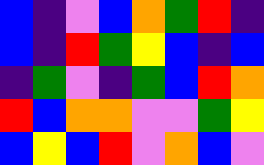[["blue", "indigo", "violet", "blue", "orange", "green", "red", "indigo"], ["blue", "indigo", "red", "green", "yellow", "blue", "indigo", "blue"], ["indigo", "green", "violet", "indigo", "green", "blue", "red", "orange"], ["red", "blue", "orange", "orange", "violet", "violet", "green", "yellow"], ["blue", "yellow", "blue", "red", "violet", "orange", "blue", "violet"]]